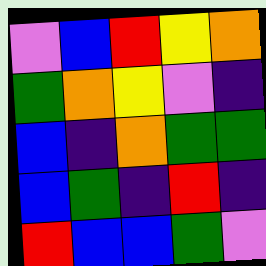[["violet", "blue", "red", "yellow", "orange"], ["green", "orange", "yellow", "violet", "indigo"], ["blue", "indigo", "orange", "green", "green"], ["blue", "green", "indigo", "red", "indigo"], ["red", "blue", "blue", "green", "violet"]]